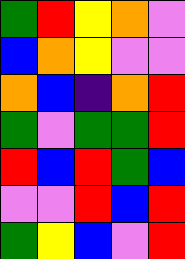[["green", "red", "yellow", "orange", "violet"], ["blue", "orange", "yellow", "violet", "violet"], ["orange", "blue", "indigo", "orange", "red"], ["green", "violet", "green", "green", "red"], ["red", "blue", "red", "green", "blue"], ["violet", "violet", "red", "blue", "red"], ["green", "yellow", "blue", "violet", "red"]]